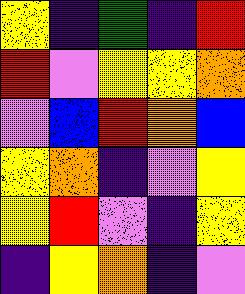[["yellow", "indigo", "green", "indigo", "red"], ["red", "violet", "yellow", "yellow", "orange"], ["violet", "blue", "red", "orange", "blue"], ["yellow", "orange", "indigo", "violet", "yellow"], ["yellow", "red", "violet", "indigo", "yellow"], ["indigo", "yellow", "orange", "indigo", "violet"]]